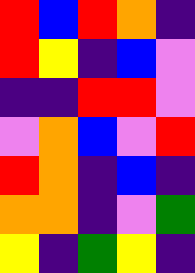[["red", "blue", "red", "orange", "indigo"], ["red", "yellow", "indigo", "blue", "violet"], ["indigo", "indigo", "red", "red", "violet"], ["violet", "orange", "blue", "violet", "red"], ["red", "orange", "indigo", "blue", "indigo"], ["orange", "orange", "indigo", "violet", "green"], ["yellow", "indigo", "green", "yellow", "indigo"]]